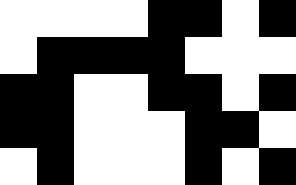[["white", "white", "white", "white", "black", "black", "white", "black"], ["white", "black", "black", "black", "black", "white", "white", "white"], ["black", "black", "white", "white", "black", "black", "white", "black"], ["black", "black", "white", "white", "white", "black", "black", "white"], ["white", "black", "white", "white", "white", "black", "white", "black"]]